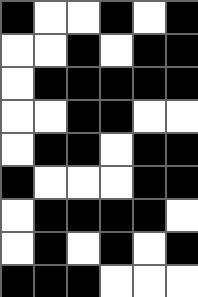[["black", "white", "white", "black", "white", "black"], ["white", "white", "black", "white", "black", "black"], ["white", "black", "black", "black", "black", "black"], ["white", "white", "black", "black", "white", "white"], ["white", "black", "black", "white", "black", "black"], ["black", "white", "white", "white", "black", "black"], ["white", "black", "black", "black", "black", "white"], ["white", "black", "white", "black", "white", "black"], ["black", "black", "black", "white", "white", "white"]]